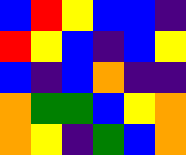[["blue", "red", "yellow", "blue", "blue", "indigo"], ["red", "yellow", "blue", "indigo", "blue", "yellow"], ["blue", "indigo", "blue", "orange", "indigo", "indigo"], ["orange", "green", "green", "blue", "yellow", "orange"], ["orange", "yellow", "indigo", "green", "blue", "orange"]]